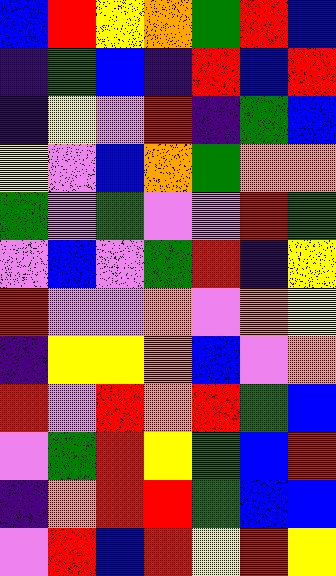[["blue", "red", "yellow", "orange", "green", "red", "blue"], ["indigo", "green", "blue", "indigo", "red", "blue", "red"], ["indigo", "yellow", "violet", "red", "indigo", "green", "blue"], ["yellow", "violet", "blue", "orange", "green", "orange", "orange"], ["green", "violet", "green", "violet", "violet", "red", "green"], ["violet", "blue", "violet", "green", "red", "indigo", "yellow"], ["red", "violet", "violet", "orange", "violet", "orange", "yellow"], ["indigo", "yellow", "yellow", "orange", "blue", "violet", "orange"], ["red", "violet", "red", "orange", "red", "green", "blue"], ["violet", "green", "red", "yellow", "green", "blue", "red"], ["indigo", "orange", "red", "red", "green", "blue", "blue"], ["violet", "red", "blue", "red", "yellow", "red", "yellow"]]